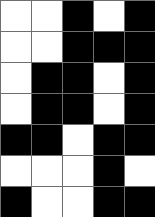[["white", "white", "black", "white", "black"], ["white", "white", "black", "black", "black"], ["white", "black", "black", "white", "black"], ["white", "black", "black", "white", "black"], ["black", "black", "white", "black", "black"], ["white", "white", "white", "black", "white"], ["black", "white", "white", "black", "black"]]